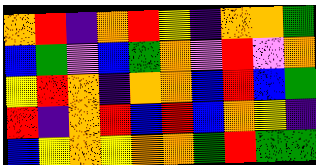[["orange", "red", "indigo", "orange", "red", "yellow", "indigo", "orange", "orange", "green"], ["blue", "green", "violet", "blue", "green", "orange", "violet", "red", "violet", "orange"], ["yellow", "red", "orange", "indigo", "orange", "orange", "blue", "red", "blue", "green"], ["red", "indigo", "orange", "red", "blue", "red", "blue", "orange", "yellow", "indigo"], ["blue", "yellow", "orange", "yellow", "orange", "orange", "green", "red", "green", "green"]]